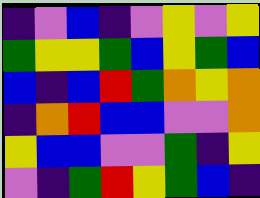[["indigo", "violet", "blue", "indigo", "violet", "yellow", "violet", "yellow"], ["green", "yellow", "yellow", "green", "blue", "yellow", "green", "blue"], ["blue", "indigo", "blue", "red", "green", "orange", "yellow", "orange"], ["indigo", "orange", "red", "blue", "blue", "violet", "violet", "orange"], ["yellow", "blue", "blue", "violet", "violet", "green", "indigo", "yellow"], ["violet", "indigo", "green", "red", "yellow", "green", "blue", "indigo"]]